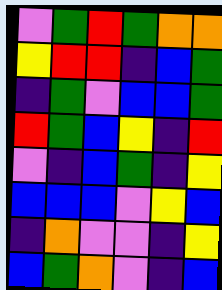[["violet", "green", "red", "green", "orange", "orange"], ["yellow", "red", "red", "indigo", "blue", "green"], ["indigo", "green", "violet", "blue", "blue", "green"], ["red", "green", "blue", "yellow", "indigo", "red"], ["violet", "indigo", "blue", "green", "indigo", "yellow"], ["blue", "blue", "blue", "violet", "yellow", "blue"], ["indigo", "orange", "violet", "violet", "indigo", "yellow"], ["blue", "green", "orange", "violet", "indigo", "blue"]]